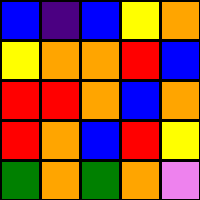[["blue", "indigo", "blue", "yellow", "orange"], ["yellow", "orange", "orange", "red", "blue"], ["red", "red", "orange", "blue", "orange"], ["red", "orange", "blue", "red", "yellow"], ["green", "orange", "green", "orange", "violet"]]